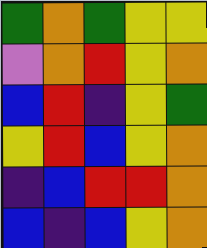[["green", "orange", "green", "yellow", "yellow"], ["violet", "orange", "red", "yellow", "orange"], ["blue", "red", "indigo", "yellow", "green"], ["yellow", "red", "blue", "yellow", "orange"], ["indigo", "blue", "red", "red", "orange"], ["blue", "indigo", "blue", "yellow", "orange"]]